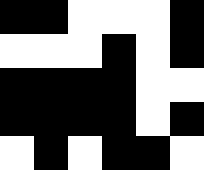[["black", "black", "white", "white", "white", "black"], ["white", "white", "white", "black", "white", "black"], ["black", "black", "black", "black", "white", "white"], ["black", "black", "black", "black", "white", "black"], ["white", "black", "white", "black", "black", "white"]]